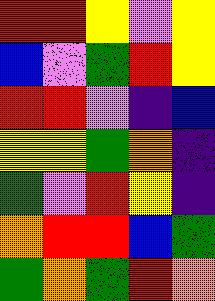[["red", "red", "yellow", "violet", "yellow"], ["blue", "violet", "green", "red", "yellow"], ["red", "red", "violet", "indigo", "blue"], ["yellow", "yellow", "green", "orange", "indigo"], ["green", "violet", "red", "yellow", "indigo"], ["orange", "red", "red", "blue", "green"], ["green", "orange", "green", "red", "orange"]]